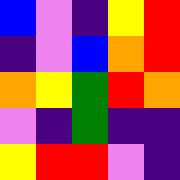[["blue", "violet", "indigo", "yellow", "red"], ["indigo", "violet", "blue", "orange", "red"], ["orange", "yellow", "green", "red", "orange"], ["violet", "indigo", "green", "indigo", "indigo"], ["yellow", "red", "red", "violet", "indigo"]]